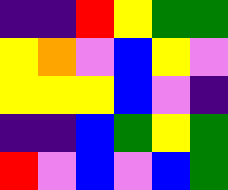[["indigo", "indigo", "red", "yellow", "green", "green"], ["yellow", "orange", "violet", "blue", "yellow", "violet"], ["yellow", "yellow", "yellow", "blue", "violet", "indigo"], ["indigo", "indigo", "blue", "green", "yellow", "green"], ["red", "violet", "blue", "violet", "blue", "green"]]